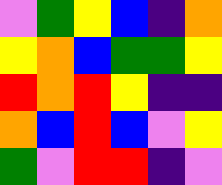[["violet", "green", "yellow", "blue", "indigo", "orange"], ["yellow", "orange", "blue", "green", "green", "yellow"], ["red", "orange", "red", "yellow", "indigo", "indigo"], ["orange", "blue", "red", "blue", "violet", "yellow"], ["green", "violet", "red", "red", "indigo", "violet"]]